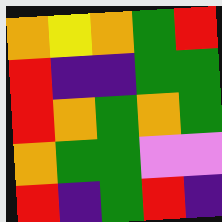[["orange", "yellow", "orange", "green", "red"], ["red", "indigo", "indigo", "green", "green"], ["red", "orange", "green", "orange", "green"], ["orange", "green", "green", "violet", "violet"], ["red", "indigo", "green", "red", "indigo"]]